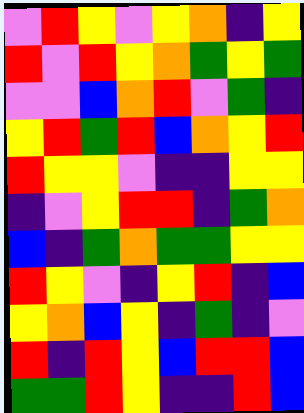[["violet", "red", "yellow", "violet", "yellow", "orange", "indigo", "yellow"], ["red", "violet", "red", "yellow", "orange", "green", "yellow", "green"], ["violet", "violet", "blue", "orange", "red", "violet", "green", "indigo"], ["yellow", "red", "green", "red", "blue", "orange", "yellow", "red"], ["red", "yellow", "yellow", "violet", "indigo", "indigo", "yellow", "yellow"], ["indigo", "violet", "yellow", "red", "red", "indigo", "green", "orange"], ["blue", "indigo", "green", "orange", "green", "green", "yellow", "yellow"], ["red", "yellow", "violet", "indigo", "yellow", "red", "indigo", "blue"], ["yellow", "orange", "blue", "yellow", "indigo", "green", "indigo", "violet"], ["red", "indigo", "red", "yellow", "blue", "red", "red", "blue"], ["green", "green", "red", "yellow", "indigo", "indigo", "red", "blue"]]